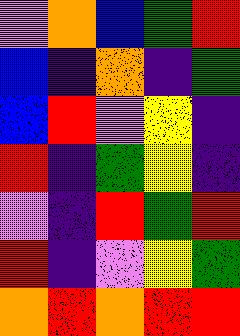[["violet", "orange", "blue", "green", "red"], ["blue", "indigo", "orange", "indigo", "green"], ["blue", "red", "violet", "yellow", "indigo"], ["red", "indigo", "green", "yellow", "indigo"], ["violet", "indigo", "red", "green", "red"], ["red", "indigo", "violet", "yellow", "green"], ["orange", "red", "orange", "red", "red"]]